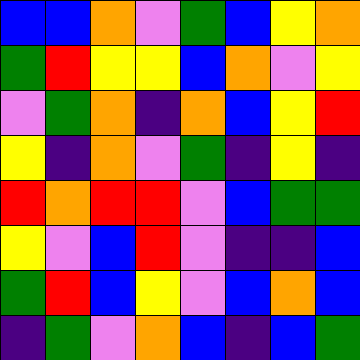[["blue", "blue", "orange", "violet", "green", "blue", "yellow", "orange"], ["green", "red", "yellow", "yellow", "blue", "orange", "violet", "yellow"], ["violet", "green", "orange", "indigo", "orange", "blue", "yellow", "red"], ["yellow", "indigo", "orange", "violet", "green", "indigo", "yellow", "indigo"], ["red", "orange", "red", "red", "violet", "blue", "green", "green"], ["yellow", "violet", "blue", "red", "violet", "indigo", "indigo", "blue"], ["green", "red", "blue", "yellow", "violet", "blue", "orange", "blue"], ["indigo", "green", "violet", "orange", "blue", "indigo", "blue", "green"]]